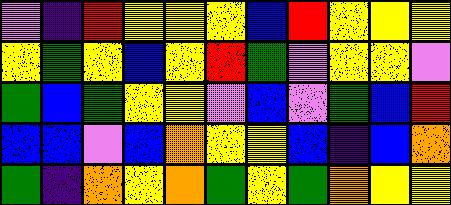[["violet", "indigo", "red", "yellow", "yellow", "yellow", "blue", "red", "yellow", "yellow", "yellow"], ["yellow", "green", "yellow", "blue", "yellow", "red", "green", "violet", "yellow", "yellow", "violet"], ["green", "blue", "green", "yellow", "yellow", "violet", "blue", "violet", "green", "blue", "red"], ["blue", "blue", "violet", "blue", "orange", "yellow", "yellow", "blue", "indigo", "blue", "orange"], ["green", "indigo", "orange", "yellow", "orange", "green", "yellow", "green", "orange", "yellow", "yellow"]]